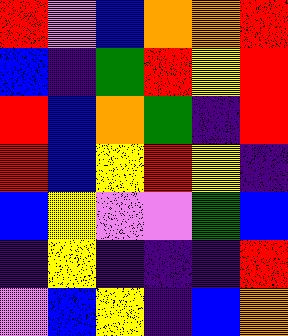[["red", "violet", "blue", "orange", "orange", "red"], ["blue", "indigo", "green", "red", "yellow", "red"], ["red", "blue", "orange", "green", "indigo", "red"], ["red", "blue", "yellow", "red", "yellow", "indigo"], ["blue", "yellow", "violet", "violet", "green", "blue"], ["indigo", "yellow", "indigo", "indigo", "indigo", "red"], ["violet", "blue", "yellow", "indigo", "blue", "orange"]]